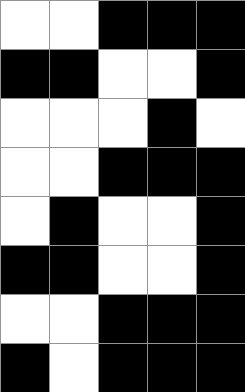[["white", "white", "black", "black", "black"], ["black", "black", "white", "white", "black"], ["white", "white", "white", "black", "white"], ["white", "white", "black", "black", "black"], ["white", "black", "white", "white", "black"], ["black", "black", "white", "white", "black"], ["white", "white", "black", "black", "black"], ["black", "white", "black", "black", "black"]]